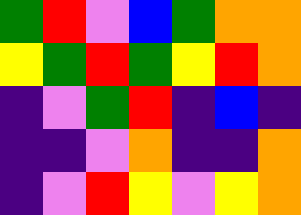[["green", "red", "violet", "blue", "green", "orange", "orange"], ["yellow", "green", "red", "green", "yellow", "red", "orange"], ["indigo", "violet", "green", "red", "indigo", "blue", "indigo"], ["indigo", "indigo", "violet", "orange", "indigo", "indigo", "orange"], ["indigo", "violet", "red", "yellow", "violet", "yellow", "orange"]]